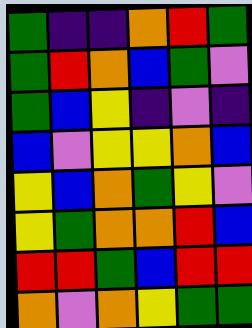[["green", "indigo", "indigo", "orange", "red", "green"], ["green", "red", "orange", "blue", "green", "violet"], ["green", "blue", "yellow", "indigo", "violet", "indigo"], ["blue", "violet", "yellow", "yellow", "orange", "blue"], ["yellow", "blue", "orange", "green", "yellow", "violet"], ["yellow", "green", "orange", "orange", "red", "blue"], ["red", "red", "green", "blue", "red", "red"], ["orange", "violet", "orange", "yellow", "green", "green"]]